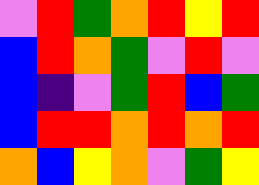[["violet", "red", "green", "orange", "red", "yellow", "red"], ["blue", "red", "orange", "green", "violet", "red", "violet"], ["blue", "indigo", "violet", "green", "red", "blue", "green"], ["blue", "red", "red", "orange", "red", "orange", "red"], ["orange", "blue", "yellow", "orange", "violet", "green", "yellow"]]